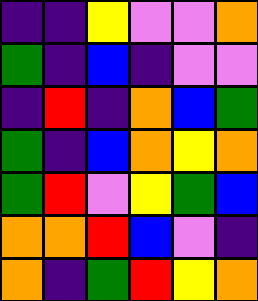[["indigo", "indigo", "yellow", "violet", "violet", "orange"], ["green", "indigo", "blue", "indigo", "violet", "violet"], ["indigo", "red", "indigo", "orange", "blue", "green"], ["green", "indigo", "blue", "orange", "yellow", "orange"], ["green", "red", "violet", "yellow", "green", "blue"], ["orange", "orange", "red", "blue", "violet", "indigo"], ["orange", "indigo", "green", "red", "yellow", "orange"]]